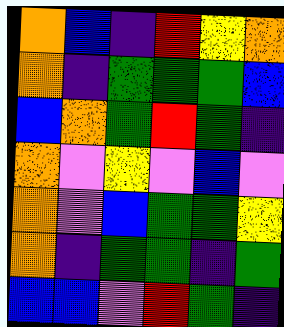[["orange", "blue", "indigo", "red", "yellow", "orange"], ["orange", "indigo", "green", "green", "green", "blue"], ["blue", "orange", "green", "red", "green", "indigo"], ["orange", "violet", "yellow", "violet", "blue", "violet"], ["orange", "violet", "blue", "green", "green", "yellow"], ["orange", "indigo", "green", "green", "indigo", "green"], ["blue", "blue", "violet", "red", "green", "indigo"]]